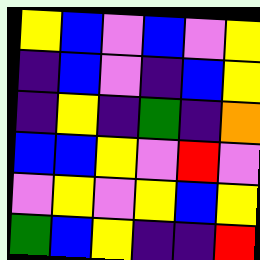[["yellow", "blue", "violet", "blue", "violet", "yellow"], ["indigo", "blue", "violet", "indigo", "blue", "yellow"], ["indigo", "yellow", "indigo", "green", "indigo", "orange"], ["blue", "blue", "yellow", "violet", "red", "violet"], ["violet", "yellow", "violet", "yellow", "blue", "yellow"], ["green", "blue", "yellow", "indigo", "indigo", "red"]]